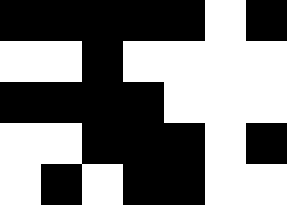[["black", "black", "black", "black", "black", "white", "black"], ["white", "white", "black", "white", "white", "white", "white"], ["black", "black", "black", "black", "white", "white", "white"], ["white", "white", "black", "black", "black", "white", "black"], ["white", "black", "white", "black", "black", "white", "white"]]